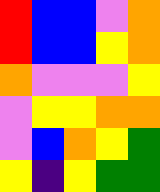[["red", "blue", "blue", "violet", "orange"], ["red", "blue", "blue", "yellow", "orange"], ["orange", "violet", "violet", "violet", "yellow"], ["violet", "yellow", "yellow", "orange", "orange"], ["violet", "blue", "orange", "yellow", "green"], ["yellow", "indigo", "yellow", "green", "green"]]